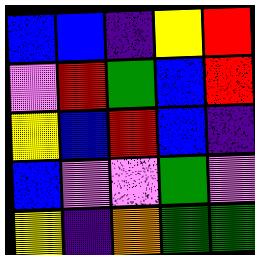[["blue", "blue", "indigo", "yellow", "red"], ["violet", "red", "green", "blue", "red"], ["yellow", "blue", "red", "blue", "indigo"], ["blue", "violet", "violet", "green", "violet"], ["yellow", "indigo", "orange", "green", "green"]]